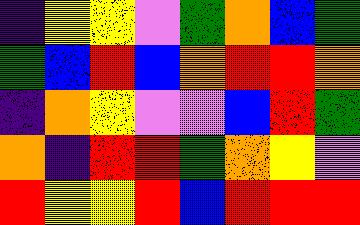[["indigo", "yellow", "yellow", "violet", "green", "orange", "blue", "green"], ["green", "blue", "red", "blue", "orange", "red", "red", "orange"], ["indigo", "orange", "yellow", "violet", "violet", "blue", "red", "green"], ["orange", "indigo", "red", "red", "green", "orange", "yellow", "violet"], ["red", "yellow", "yellow", "red", "blue", "red", "red", "red"]]